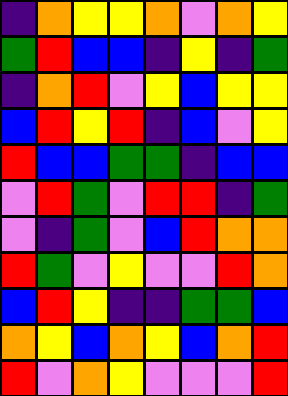[["indigo", "orange", "yellow", "yellow", "orange", "violet", "orange", "yellow"], ["green", "red", "blue", "blue", "indigo", "yellow", "indigo", "green"], ["indigo", "orange", "red", "violet", "yellow", "blue", "yellow", "yellow"], ["blue", "red", "yellow", "red", "indigo", "blue", "violet", "yellow"], ["red", "blue", "blue", "green", "green", "indigo", "blue", "blue"], ["violet", "red", "green", "violet", "red", "red", "indigo", "green"], ["violet", "indigo", "green", "violet", "blue", "red", "orange", "orange"], ["red", "green", "violet", "yellow", "violet", "violet", "red", "orange"], ["blue", "red", "yellow", "indigo", "indigo", "green", "green", "blue"], ["orange", "yellow", "blue", "orange", "yellow", "blue", "orange", "red"], ["red", "violet", "orange", "yellow", "violet", "violet", "violet", "red"]]